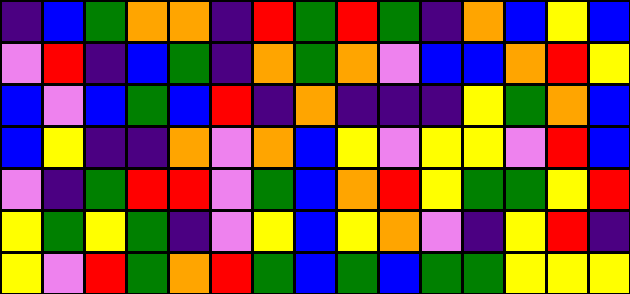[["indigo", "blue", "green", "orange", "orange", "indigo", "red", "green", "red", "green", "indigo", "orange", "blue", "yellow", "blue"], ["violet", "red", "indigo", "blue", "green", "indigo", "orange", "green", "orange", "violet", "blue", "blue", "orange", "red", "yellow"], ["blue", "violet", "blue", "green", "blue", "red", "indigo", "orange", "indigo", "indigo", "indigo", "yellow", "green", "orange", "blue"], ["blue", "yellow", "indigo", "indigo", "orange", "violet", "orange", "blue", "yellow", "violet", "yellow", "yellow", "violet", "red", "blue"], ["violet", "indigo", "green", "red", "red", "violet", "green", "blue", "orange", "red", "yellow", "green", "green", "yellow", "red"], ["yellow", "green", "yellow", "green", "indigo", "violet", "yellow", "blue", "yellow", "orange", "violet", "indigo", "yellow", "red", "indigo"], ["yellow", "violet", "red", "green", "orange", "red", "green", "blue", "green", "blue", "green", "green", "yellow", "yellow", "yellow"]]